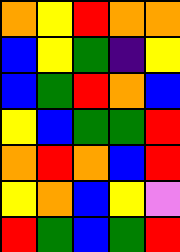[["orange", "yellow", "red", "orange", "orange"], ["blue", "yellow", "green", "indigo", "yellow"], ["blue", "green", "red", "orange", "blue"], ["yellow", "blue", "green", "green", "red"], ["orange", "red", "orange", "blue", "red"], ["yellow", "orange", "blue", "yellow", "violet"], ["red", "green", "blue", "green", "red"]]